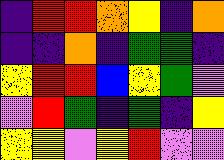[["indigo", "red", "red", "orange", "yellow", "indigo", "orange"], ["indigo", "indigo", "orange", "indigo", "green", "green", "indigo"], ["yellow", "red", "red", "blue", "yellow", "green", "violet"], ["violet", "red", "green", "indigo", "green", "indigo", "yellow"], ["yellow", "yellow", "violet", "yellow", "red", "violet", "violet"]]